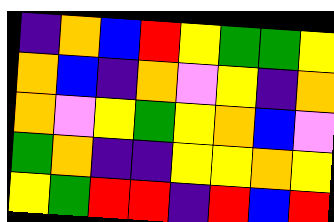[["indigo", "orange", "blue", "red", "yellow", "green", "green", "yellow"], ["orange", "blue", "indigo", "orange", "violet", "yellow", "indigo", "orange"], ["orange", "violet", "yellow", "green", "yellow", "orange", "blue", "violet"], ["green", "orange", "indigo", "indigo", "yellow", "yellow", "orange", "yellow"], ["yellow", "green", "red", "red", "indigo", "red", "blue", "red"]]